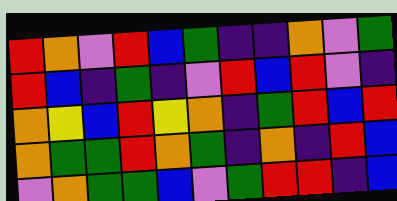[["red", "orange", "violet", "red", "blue", "green", "indigo", "indigo", "orange", "violet", "green"], ["red", "blue", "indigo", "green", "indigo", "violet", "red", "blue", "red", "violet", "indigo"], ["orange", "yellow", "blue", "red", "yellow", "orange", "indigo", "green", "red", "blue", "red"], ["orange", "green", "green", "red", "orange", "green", "indigo", "orange", "indigo", "red", "blue"], ["violet", "orange", "green", "green", "blue", "violet", "green", "red", "red", "indigo", "blue"]]